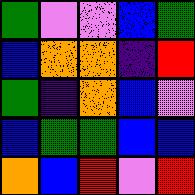[["green", "violet", "violet", "blue", "green"], ["blue", "orange", "orange", "indigo", "red"], ["green", "indigo", "orange", "blue", "violet"], ["blue", "green", "green", "blue", "blue"], ["orange", "blue", "red", "violet", "red"]]